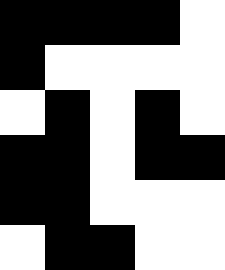[["black", "black", "black", "black", "white"], ["black", "white", "white", "white", "white"], ["white", "black", "white", "black", "white"], ["black", "black", "white", "black", "black"], ["black", "black", "white", "white", "white"], ["white", "black", "black", "white", "white"]]